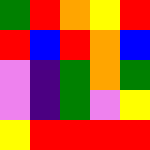[["green", "red", "orange", "yellow", "red"], ["red", "blue", "red", "orange", "blue"], ["violet", "indigo", "green", "orange", "green"], ["violet", "indigo", "green", "violet", "yellow"], ["yellow", "red", "red", "red", "red"]]